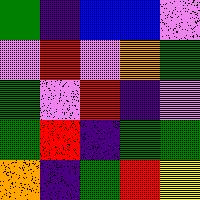[["green", "indigo", "blue", "blue", "violet"], ["violet", "red", "violet", "orange", "green"], ["green", "violet", "red", "indigo", "violet"], ["green", "red", "indigo", "green", "green"], ["orange", "indigo", "green", "red", "yellow"]]